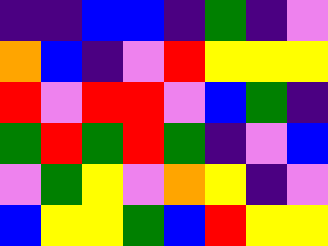[["indigo", "indigo", "blue", "blue", "indigo", "green", "indigo", "violet"], ["orange", "blue", "indigo", "violet", "red", "yellow", "yellow", "yellow"], ["red", "violet", "red", "red", "violet", "blue", "green", "indigo"], ["green", "red", "green", "red", "green", "indigo", "violet", "blue"], ["violet", "green", "yellow", "violet", "orange", "yellow", "indigo", "violet"], ["blue", "yellow", "yellow", "green", "blue", "red", "yellow", "yellow"]]